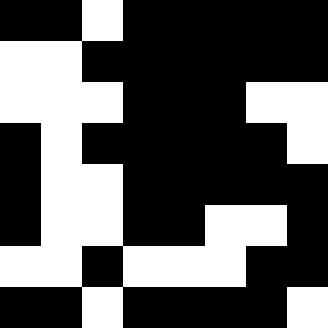[["black", "black", "white", "black", "black", "black", "black", "black"], ["white", "white", "black", "black", "black", "black", "black", "black"], ["white", "white", "white", "black", "black", "black", "white", "white"], ["black", "white", "black", "black", "black", "black", "black", "white"], ["black", "white", "white", "black", "black", "black", "black", "black"], ["black", "white", "white", "black", "black", "white", "white", "black"], ["white", "white", "black", "white", "white", "white", "black", "black"], ["black", "black", "white", "black", "black", "black", "black", "white"]]